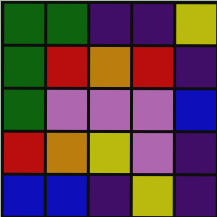[["green", "green", "indigo", "indigo", "yellow"], ["green", "red", "orange", "red", "indigo"], ["green", "violet", "violet", "violet", "blue"], ["red", "orange", "yellow", "violet", "indigo"], ["blue", "blue", "indigo", "yellow", "indigo"]]